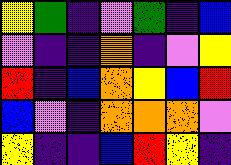[["yellow", "green", "indigo", "violet", "green", "indigo", "blue"], ["violet", "indigo", "indigo", "orange", "indigo", "violet", "yellow"], ["red", "indigo", "blue", "orange", "yellow", "blue", "red"], ["blue", "violet", "indigo", "orange", "orange", "orange", "violet"], ["yellow", "indigo", "indigo", "blue", "red", "yellow", "indigo"]]